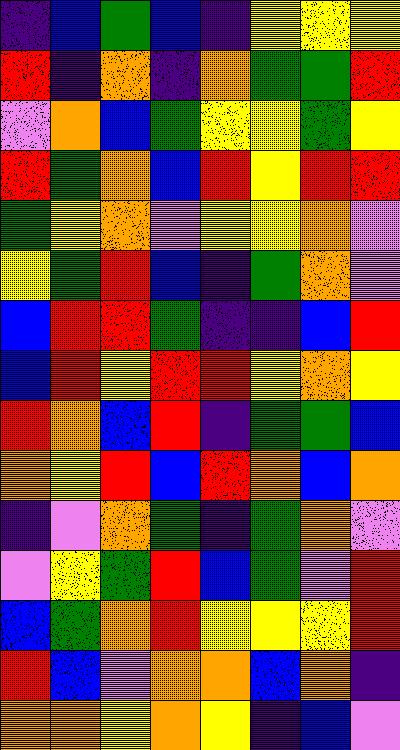[["indigo", "blue", "green", "blue", "indigo", "yellow", "yellow", "yellow"], ["red", "indigo", "orange", "indigo", "orange", "green", "green", "red"], ["violet", "orange", "blue", "green", "yellow", "yellow", "green", "yellow"], ["red", "green", "orange", "blue", "red", "yellow", "red", "red"], ["green", "yellow", "orange", "violet", "yellow", "yellow", "orange", "violet"], ["yellow", "green", "red", "blue", "indigo", "green", "orange", "violet"], ["blue", "red", "red", "green", "indigo", "indigo", "blue", "red"], ["blue", "red", "yellow", "red", "red", "yellow", "orange", "yellow"], ["red", "orange", "blue", "red", "indigo", "green", "green", "blue"], ["orange", "yellow", "red", "blue", "red", "orange", "blue", "orange"], ["indigo", "violet", "orange", "green", "indigo", "green", "orange", "violet"], ["violet", "yellow", "green", "red", "blue", "green", "violet", "red"], ["blue", "green", "orange", "red", "yellow", "yellow", "yellow", "red"], ["red", "blue", "violet", "orange", "orange", "blue", "orange", "indigo"], ["orange", "orange", "yellow", "orange", "yellow", "indigo", "blue", "violet"]]